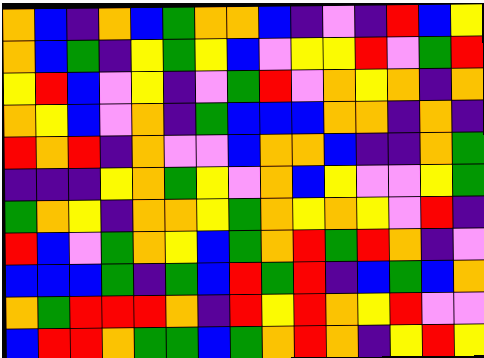[["orange", "blue", "indigo", "orange", "blue", "green", "orange", "orange", "blue", "indigo", "violet", "indigo", "red", "blue", "yellow"], ["orange", "blue", "green", "indigo", "yellow", "green", "yellow", "blue", "violet", "yellow", "yellow", "red", "violet", "green", "red"], ["yellow", "red", "blue", "violet", "yellow", "indigo", "violet", "green", "red", "violet", "orange", "yellow", "orange", "indigo", "orange"], ["orange", "yellow", "blue", "violet", "orange", "indigo", "green", "blue", "blue", "blue", "orange", "orange", "indigo", "orange", "indigo"], ["red", "orange", "red", "indigo", "orange", "violet", "violet", "blue", "orange", "orange", "blue", "indigo", "indigo", "orange", "green"], ["indigo", "indigo", "indigo", "yellow", "orange", "green", "yellow", "violet", "orange", "blue", "yellow", "violet", "violet", "yellow", "green"], ["green", "orange", "yellow", "indigo", "orange", "orange", "yellow", "green", "orange", "yellow", "orange", "yellow", "violet", "red", "indigo"], ["red", "blue", "violet", "green", "orange", "yellow", "blue", "green", "orange", "red", "green", "red", "orange", "indigo", "violet"], ["blue", "blue", "blue", "green", "indigo", "green", "blue", "red", "green", "red", "indigo", "blue", "green", "blue", "orange"], ["orange", "green", "red", "red", "red", "orange", "indigo", "red", "yellow", "red", "orange", "yellow", "red", "violet", "violet"], ["blue", "red", "red", "orange", "green", "green", "blue", "green", "orange", "red", "orange", "indigo", "yellow", "red", "yellow"]]